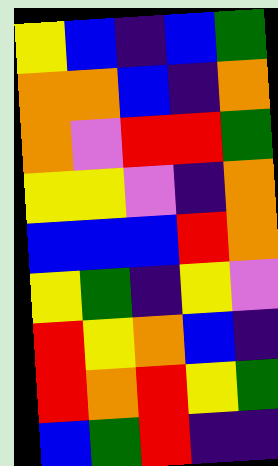[["yellow", "blue", "indigo", "blue", "green"], ["orange", "orange", "blue", "indigo", "orange"], ["orange", "violet", "red", "red", "green"], ["yellow", "yellow", "violet", "indigo", "orange"], ["blue", "blue", "blue", "red", "orange"], ["yellow", "green", "indigo", "yellow", "violet"], ["red", "yellow", "orange", "blue", "indigo"], ["red", "orange", "red", "yellow", "green"], ["blue", "green", "red", "indigo", "indigo"]]